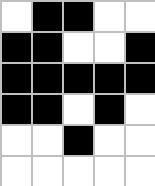[["white", "black", "black", "white", "white"], ["black", "black", "white", "white", "black"], ["black", "black", "black", "black", "black"], ["black", "black", "white", "black", "white"], ["white", "white", "black", "white", "white"], ["white", "white", "white", "white", "white"]]